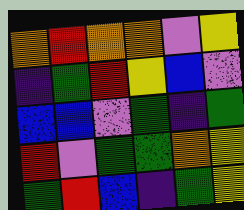[["orange", "red", "orange", "orange", "violet", "yellow"], ["indigo", "green", "red", "yellow", "blue", "violet"], ["blue", "blue", "violet", "green", "indigo", "green"], ["red", "violet", "green", "green", "orange", "yellow"], ["green", "red", "blue", "indigo", "green", "yellow"]]